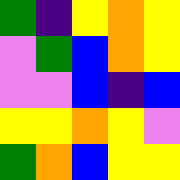[["green", "indigo", "yellow", "orange", "yellow"], ["violet", "green", "blue", "orange", "yellow"], ["violet", "violet", "blue", "indigo", "blue"], ["yellow", "yellow", "orange", "yellow", "violet"], ["green", "orange", "blue", "yellow", "yellow"]]